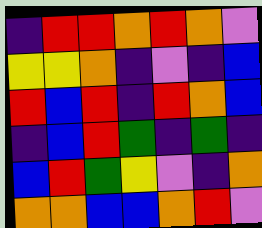[["indigo", "red", "red", "orange", "red", "orange", "violet"], ["yellow", "yellow", "orange", "indigo", "violet", "indigo", "blue"], ["red", "blue", "red", "indigo", "red", "orange", "blue"], ["indigo", "blue", "red", "green", "indigo", "green", "indigo"], ["blue", "red", "green", "yellow", "violet", "indigo", "orange"], ["orange", "orange", "blue", "blue", "orange", "red", "violet"]]